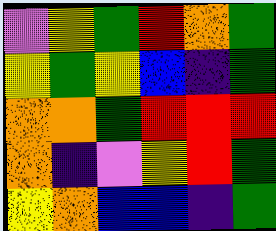[["violet", "yellow", "green", "red", "orange", "green"], ["yellow", "green", "yellow", "blue", "indigo", "green"], ["orange", "orange", "green", "red", "red", "red"], ["orange", "indigo", "violet", "yellow", "red", "green"], ["yellow", "orange", "blue", "blue", "indigo", "green"]]